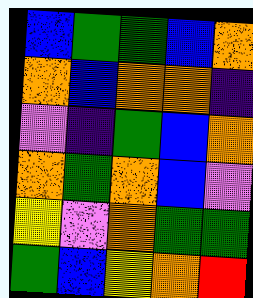[["blue", "green", "green", "blue", "orange"], ["orange", "blue", "orange", "orange", "indigo"], ["violet", "indigo", "green", "blue", "orange"], ["orange", "green", "orange", "blue", "violet"], ["yellow", "violet", "orange", "green", "green"], ["green", "blue", "yellow", "orange", "red"]]